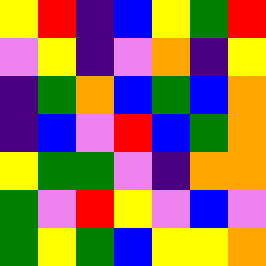[["yellow", "red", "indigo", "blue", "yellow", "green", "red"], ["violet", "yellow", "indigo", "violet", "orange", "indigo", "yellow"], ["indigo", "green", "orange", "blue", "green", "blue", "orange"], ["indigo", "blue", "violet", "red", "blue", "green", "orange"], ["yellow", "green", "green", "violet", "indigo", "orange", "orange"], ["green", "violet", "red", "yellow", "violet", "blue", "violet"], ["green", "yellow", "green", "blue", "yellow", "yellow", "orange"]]